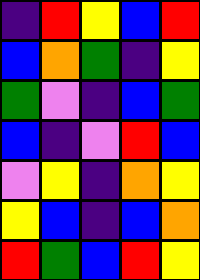[["indigo", "red", "yellow", "blue", "red"], ["blue", "orange", "green", "indigo", "yellow"], ["green", "violet", "indigo", "blue", "green"], ["blue", "indigo", "violet", "red", "blue"], ["violet", "yellow", "indigo", "orange", "yellow"], ["yellow", "blue", "indigo", "blue", "orange"], ["red", "green", "blue", "red", "yellow"]]